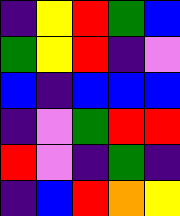[["indigo", "yellow", "red", "green", "blue"], ["green", "yellow", "red", "indigo", "violet"], ["blue", "indigo", "blue", "blue", "blue"], ["indigo", "violet", "green", "red", "red"], ["red", "violet", "indigo", "green", "indigo"], ["indigo", "blue", "red", "orange", "yellow"]]